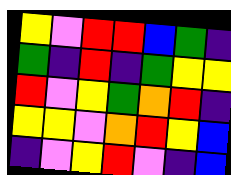[["yellow", "violet", "red", "red", "blue", "green", "indigo"], ["green", "indigo", "red", "indigo", "green", "yellow", "yellow"], ["red", "violet", "yellow", "green", "orange", "red", "indigo"], ["yellow", "yellow", "violet", "orange", "red", "yellow", "blue"], ["indigo", "violet", "yellow", "red", "violet", "indigo", "blue"]]